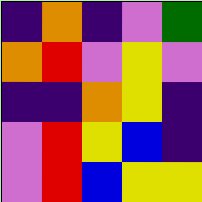[["indigo", "orange", "indigo", "violet", "green"], ["orange", "red", "violet", "yellow", "violet"], ["indigo", "indigo", "orange", "yellow", "indigo"], ["violet", "red", "yellow", "blue", "indigo"], ["violet", "red", "blue", "yellow", "yellow"]]